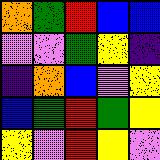[["orange", "green", "red", "blue", "blue"], ["violet", "violet", "green", "yellow", "indigo"], ["indigo", "orange", "blue", "violet", "yellow"], ["blue", "green", "red", "green", "yellow"], ["yellow", "violet", "red", "yellow", "violet"]]